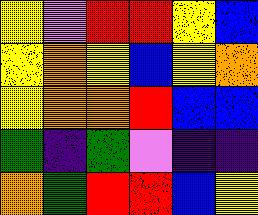[["yellow", "violet", "red", "red", "yellow", "blue"], ["yellow", "orange", "yellow", "blue", "yellow", "orange"], ["yellow", "orange", "orange", "red", "blue", "blue"], ["green", "indigo", "green", "violet", "indigo", "indigo"], ["orange", "green", "red", "red", "blue", "yellow"]]